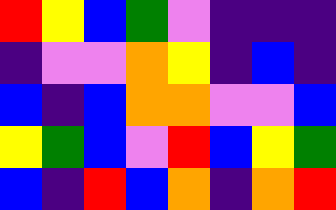[["red", "yellow", "blue", "green", "violet", "indigo", "indigo", "indigo"], ["indigo", "violet", "violet", "orange", "yellow", "indigo", "blue", "indigo"], ["blue", "indigo", "blue", "orange", "orange", "violet", "violet", "blue"], ["yellow", "green", "blue", "violet", "red", "blue", "yellow", "green"], ["blue", "indigo", "red", "blue", "orange", "indigo", "orange", "red"]]